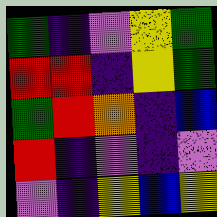[["green", "indigo", "violet", "yellow", "green"], ["red", "red", "indigo", "yellow", "green"], ["green", "red", "orange", "indigo", "blue"], ["red", "indigo", "violet", "indigo", "violet"], ["violet", "indigo", "yellow", "blue", "yellow"]]